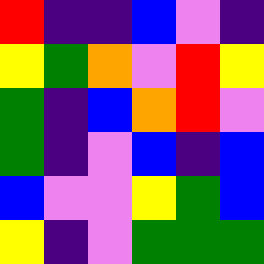[["red", "indigo", "indigo", "blue", "violet", "indigo"], ["yellow", "green", "orange", "violet", "red", "yellow"], ["green", "indigo", "blue", "orange", "red", "violet"], ["green", "indigo", "violet", "blue", "indigo", "blue"], ["blue", "violet", "violet", "yellow", "green", "blue"], ["yellow", "indigo", "violet", "green", "green", "green"]]